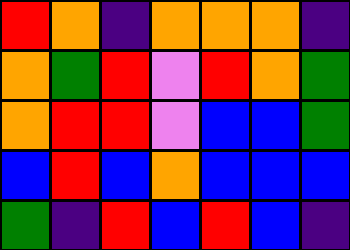[["red", "orange", "indigo", "orange", "orange", "orange", "indigo"], ["orange", "green", "red", "violet", "red", "orange", "green"], ["orange", "red", "red", "violet", "blue", "blue", "green"], ["blue", "red", "blue", "orange", "blue", "blue", "blue"], ["green", "indigo", "red", "blue", "red", "blue", "indigo"]]